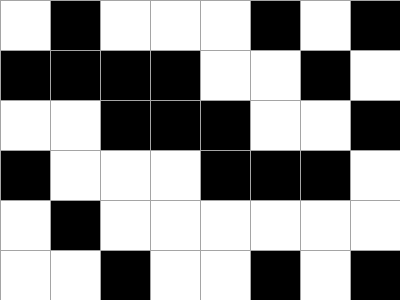[["white", "black", "white", "white", "white", "black", "white", "black"], ["black", "black", "black", "black", "white", "white", "black", "white"], ["white", "white", "black", "black", "black", "white", "white", "black"], ["black", "white", "white", "white", "black", "black", "black", "white"], ["white", "black", "white", "white", "white", "white", "white", "white"], ["white", "white", "black", "white", "white", "black", "white", "black"]]